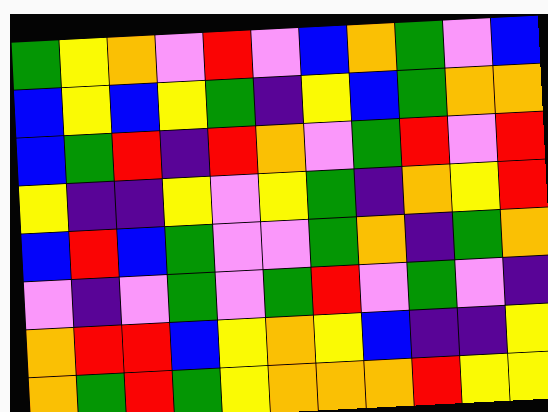[["green", "yellow", "orange", "violet", "red", "violet", "blue", "orange", "green", "violet", "blue"], ["blue", "yellow", "blue", "yellow", "green", "indigo", "yellow", "blue", "green", "orange", "orange"], ["blue", "green", "red", "indigo", "red", "orange", "violet", "green", "red", "violet", "red"], ["yellow", "indigo", "indigo", "yellow", "violet", "yellow", "green", "indigo", "orange", "yellow", "red"], ["blue", "red", "blue", "green", "violet", "violet", "green", "orange", "indigo", "green", "orange"], ["violet", "indigo", "violet", "green", "violet", "green", "red", "violet", "green", "violet", "indigo"], ["orange", "red", "red", "blue", "yellow", "orange", "yellow", "blue", "indigo", "indigo", "yellow"], ["orange", "green", "red", "green", "yellow", "orange", "orange", "orange", "red", "yellow", "yellow"]]